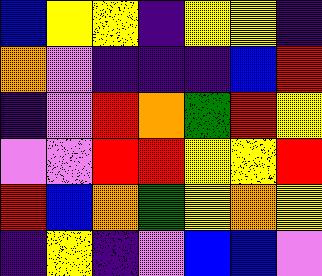[["blue", "yellow", "yellow", "indigo", "yellow", "yellow", "indigo"], ["orange", "violet", "indigo", "indigo", "indigo", "blue", "red"], ["indigo", "violet", "red", "orange", "green", "red", "yellow"], ["violet", "violet", "red", "red", "yellow", "yellow", "red"], ["red", "blue", "orange", "green", "yellow", "orange", "yellow"], ["indigo", "yellow", "indigo", "violet", "blue", "blue", "violet"]]